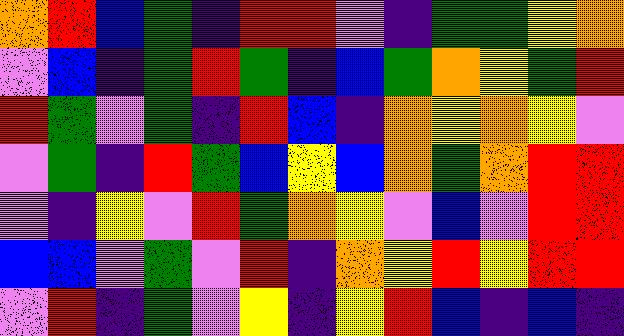[["orange", "red", "blue", "green", "indigo", "red", "red", "violet", "indigo", "green", "green", "yellow", "orange"], ["violet", "blue", "indigo", "green", "red", "green", "indigo", "blue", "green", "orange", "yellow", "green", "red"], ["red", "green", "violet", "green", "indigo", "red", "blue", "indigo", "orange", "yellow", "orange", "yellow", "violet"], ["violet", "green", "indigo", "red", "green", "blue", "yellow", "blue", "orange", "green", "orange", "red", "red"], ["violet", "indigo", "yellow", "violet", "red", "green", "orange", "yellow", "violet", "blue", "violet", "red", "red"], ["blue", "blue", "violet", "green", "violet", "red", "indigo", "orange", "yellow", "red", "yellow", "red", "red"], ["violet", "red", "indigo", "green", "violet", "yellow", "indigo", "yellow", "red", "blue", "indigo", "blue", "indigo"]]